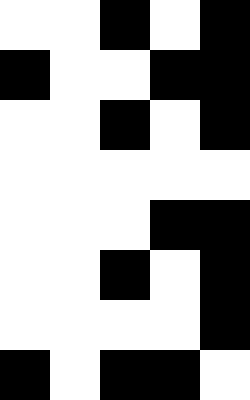[["white", "white", "black", "white", "black"], ["black", "white", "white", "black", "black"], ["white", "white", "black", "white", "black"], ["white", "white", "white", "white", "white"], ["white", "white", "white", "black", "black"], ["white", "white", "black", "white", "black"], ["white", "white", "white", "white", "black"], ["black", "white", "black", "black", "white"]]